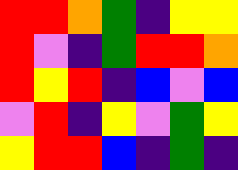[["red", "red", "orange", "green", "indigo", "yellow", "yellow"], ["red", "violet", "indigo", "green", "red", "red", "orange"], ["red", "yellow", "red", "indigo", "blue", "violet", "blue"], ["violet", "red", "indigo", "yellow", "violet", "green", "yellow"], ["yellow", "red", "red", "blue", "indigo", "green", "indigo"]]